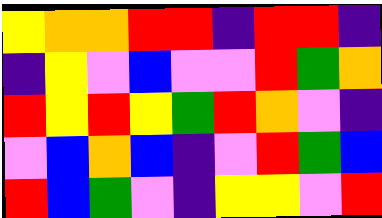[["yellow", "orange", "orange", "red", "red", "indigo", "red", "red", "indigo"], ["indigo", "yellow", "violet", "blue", "violet", "violet", "red", "green", "orange"], ["red", "yellow", "red", "yellow", "green", "red", "orange", "violet", "indigo"], ["violet", "blue", "orange", "blue", "indigo", "violet", "red", "green", "blue"], ["red", "blue", "green", "violet", "indigo", "yellow", "yellow", "violet", "red"]]